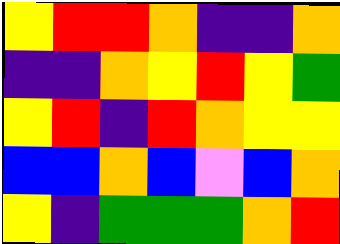[["yellow", "red", "red", "orange", "indigo", "indigo", "orange"], ["indigo", "indigo", "orange", "yellow", "red", "yellow", "green"], ["yellow", "red", "indigo", "red", "orange", "yellow", "yellow"], ["blue", "blue", "orange", "blue", "violet", "blue", "orange"], ["yellow", "indigo", "green", "green", "green", "orange", "red"]]